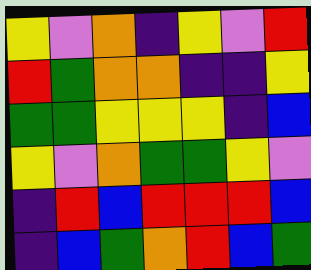[["yellow", "violet", "orange", "indigo", "yellow", "violet", "red"], ["red", "green", "orange", "orange", "indigo", "indigo", "yellow"], ["green", "green", "yellow", "yellow", "yellow", "indigo", "blue"], ["yellow", "violet", "orange", "green", "green", "yellow", "violet"], ["indigo", "red", "blue", "red", "red", "red", "blue"], ["indigo", "blue", "green", "orange", "red", "blue", "green"]]